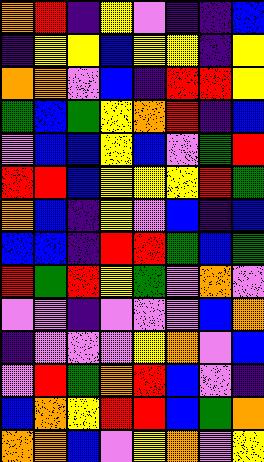[["orange", "red", "indigo", "yellow", "violet", "indigo", "indigo", "blue"], ["indigo", "yellow", "yellow", "blue", "yellow", "yellow", "indigo", "yellow"], ["orange", "orange", "violet", "blue", "indigo", "red", "red", "yellow"], ["green", "blue", "green", "yellow", "orange", "red", "indigo", "blue"], ["violet", "blue", "blue", "yellow", "blue", "violet", "green", "red"], ["red", "red", "blue", "yellow", "yellow", "yellow", "red", "green"], ["orange", "blue", "indigo", "yellow", "violet", "blue", "indigo", "blue"], ["blue", "blue", "indigo", "red", "red", "green", "blue", "green"], ["red", "green", "red", "yellow", "green", "violet", "orange", "violet"], ["violet", "violet", "indigo", "violet", "violet", "violet", "blue", "orange"], ["indigo", "violet", "violet", "violet", "yellow", "orange", "violet", "blue"], ["violet", "red", "green", "orange", "red", "blue", "violet", "indigo"], ["blue", "orange", "yellow", "red", "red", "blue", "green", "orange"], ["orange", "orange", "blue", "violet", "yellow", "orange", "violet", "yellow"]]